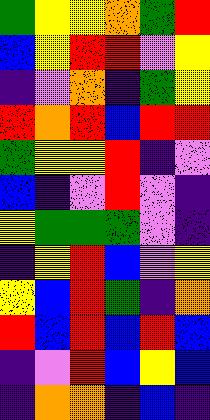[["green", "yellow", "yellow", "orange", "green", "red"], ["blue", "yellow", "red", "red", "violet", "yellow"], ["indigo", "violet", "orange", "indigo", "green", "yellow"], ["red", "orange", "red", "blue", "red", "red"], ["green", "yellow", "yellow", "red", "indigo", "violet"], ["blue", "indigo", "violet", "red", "violet", "indigo"], ["yellow", "green", "green", "green", "violet", "indigo"], ["indigo", "yellow", "red", "blue", "violet", "yellow"], ["yellow", "blue", "red", "green", "indigo", "orange"], ["red", "blue", "red", "blue", "red", "blue"], ["indigo", "violet", "red", "blue", "yellow", "blue"], ["indigo", "orange", "orange", "indigo", "blue", "indigo"]]